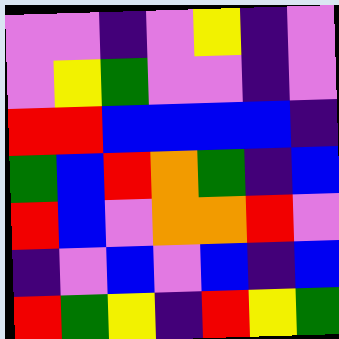[["violet", "violet", "indigo", "violet", "yellow", "indigo", "violet"], ["violet", "yellow", "green", "violet", "violet", "indigo", "violet"], ["red", "red", "blue", "blue", "blue", "blue", "indigo"], ["green", "blue", "red", "orange", "green", "indigo", "blue"], ["red", "blue", "violet", "orange", "orange", "red", "violet"], ["indigo", "violet", "blue", "violet", "blue", "indigo", "blue"], ["red", "green", "yellow", "indigo", "red", "yellow", "green"]]